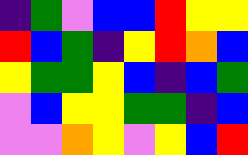[["indigo", "green", "violet", "blue", "blue", "red", "yellow", "yellow"], ["red", "blue", "green", "indigo", "yellow", "red", "orange", "blue"], ["yellow", "green", "green", "yellow", "blue", "indigo", "blue", "green"], ["violet", "blue", "yellow", "yellow", "green", "green", "indigo", "blue"], ["violet", "violet", "orange", "yellow", "violet", "yellow", "blue", "red"]]